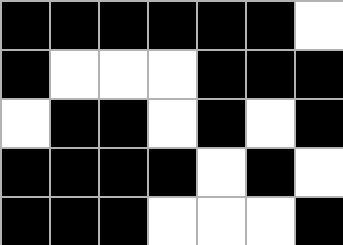[["black", "black", "black", "black", "black", "black", "white"], ["black", "white", "white", "white", "black", "black", "black"], ["white", "black", "black", "white", "black", "white", "black"], ["black", "black", "black", "black", "white", "black", "white"], ["black", "black", "black", "white", "white", "white", "black"]]